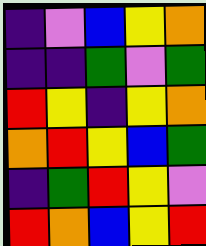[["indigo", "violet", "blue", "yellow", "orange"], ["indigo", "indigo", "green", "violet", "green"], ["red", "yellow", "indigo", "yellow", "orange"], ["orange", "red", "yellow", "blue", "green"], ["indigo", "green", "red", "yellow", "violet"], ["red", "orange", "blue", "yellow", "red"]]